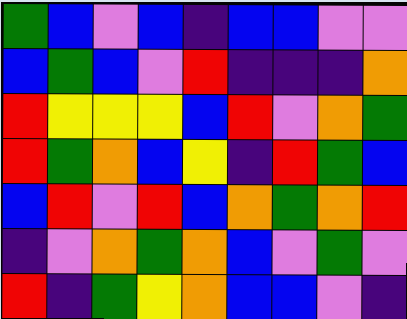[["green", "blue", "violet", "blue", "indigo", "blue", "blue", "violet", "violet"], ["blue", "green", "blue", "violet", "red", "indigo", "indigo", "indigo", "orange"], ["red", "yellow", "yellow", "yellow", "blue", "red", "violet", "orange", "green"], ["red", "green", "orange", "blue", "yellow", "indigo", "red", "green", "blue"], ["blue", "red", "violet", "red", "blue", "orange", "green", "orange", "red"], ["indigo", "violet", "orange", "green", "orange", "blue", "violet", "green", "violet"], ["red", "indigo", "green", "yellow", "orange", "blue", "blue", "violet", "indigo"]]